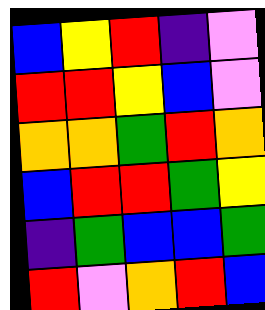[["blue", "yellow", "red", "indigo", "violet"], ["red", "red", "yellow", "blue", "violet"], ["orange", "orange", "green", "red", "orange"], ["blue", "red", "red", "green", "yellow"], ["indigo", "green", "blue", "blue", "green"], ["red", "violet", "orange", "red", "blue"]]